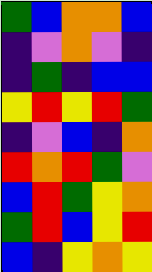[["green", "blue", "orange", "orange", "blue"], ["indigo", "violet", "orange", "violet", "indigo"], ["indigo", "green", "indigo", "blue", "blue"], ["yellow", "red", "yellow", "red", "green"], ["indigo", "violet", "blue", "indigo", "orange"], ["red", "orange", "red", "green", "violet"], ["blue", "red", "green", "yellow", "orange"], ["green", "red", "blue", "yellow", "red"], ["blue", "indigo", "yellow", "orange", "yellow"]]